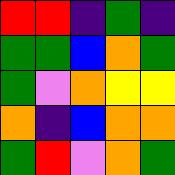[["red", "red", "indigo", "green", "indigo"], ["green", "green", "blue", "orange", "green"], ["green", "violet", "orange", "yellow", "yellow"], ["orange", "indigo", "blue", "orange", "orange"], ["green", "red", "violet", "orange", "green"]]